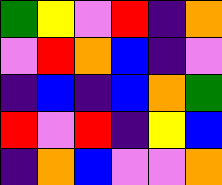[["green", "yellow", "violet", "red", "indigo", "orange"], ["violet", "red", "orange", "blue", "indigo", "violet"], ["indigo", "blue", "indigo", "blue", "orange", "green"], ["red", "violet", "red", "indigo", "yellow", "blue"], ["indigo", "orange", "blue", "violet", "violet", "orange"]]